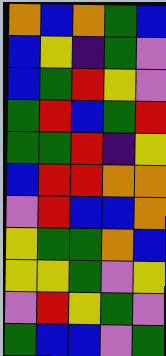[["orange", "blue", "orange", "green", "blue"], ["blue", "yellow", "indigo", "green", "violet"], ["blue", "green", "red", "yellow", "violet"], ["green", "red", "blue", "green", "red"], ["green", "green", "red", "indigo", "yellow"], ["blue", "red", "red", "orange", "orange"], ["violet", "red", "blue", "blue", "orange"], ["yellow", "green", "green", "orange", "blue"], ["yellow", "yellow", "green", "violet", "yellow"], ["violet", "red", "yellow", "green", "violet"], ["green", "blue", "blue", "violet", "green"]]